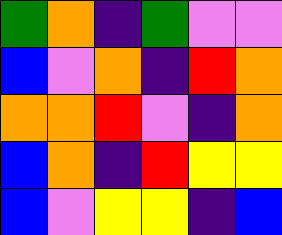[["green", "orange", "indigo", "green", "violet", "violet"], ["blue", "violet", "orange", "indigo", "red", "orange"], ["orange", "orange", "red", "violet", "indigo", "orange"], ["blue", "orange", "indigo", "red", "yellow", "yellow"], ["blue", "violet", "yellow", "yellow", "indigo", "blue"]]